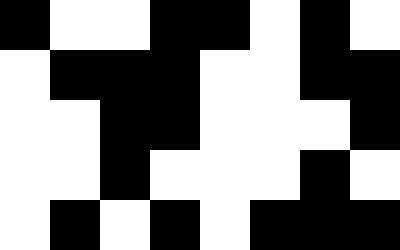[["black", "white", "white", "black", "black", "white", "black", "white"], ["white", "black", "black", "black", "white", "white", "black", "black"], ["white", "white", "black", "black", "white", "white", "white", "black"], ["white", "white", "black", "white", "white", "white", "black", "white"], ["white", "black", "white", "black", "white", "black", "black", "black"]]